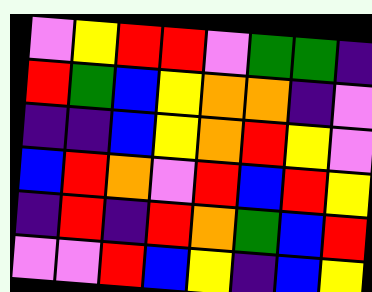[["violet", "yellow", "red", "red", "violet", "green", "green", "indigo"], ["red", "green", "blue", "yellow", "orange", "orange", "indigo", "violet"], ["indigo", "indigo", "blue", "yellow", "orange", "red", "yellow", "violet"], ["blue", "red", "orange", "violet", "red", "blue", "red", "yellow"], ["indigo", "red", "indigo", "red", "orange", "green", "blue", "red"], ["violet", "violet", "red", "blue", "yellow", "indigo", "blue", "yellow"]]